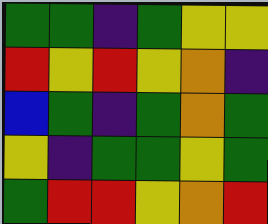[["green", "green", "indigo", "green", "yellow", "yellow"], ["red", "yellow", "red", "yellow", "orange", "indigo"], ["blue", "green", "indigo", "green", "orange", "green"], ["yellow", "indigo", "green", "green", "yellow", "green"], ["green", "red", "red", "yellow", "orange", "red"]]